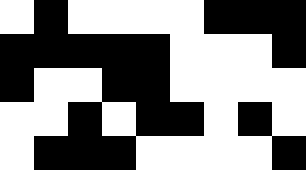[["white", "black", "white", "white", "white", "white", "black", "black", "black"], ["black", "black", "black", "black", "black", "white", "white", "white", "black"], ["black", "white", "white", "black", "black", "white", "white", "white", "white"], ["white", "white", "black", "white", "black", "black", "white", "black", "white"], ["white", "black", "black", "black", "white", "white", "white", "white", "black"]]